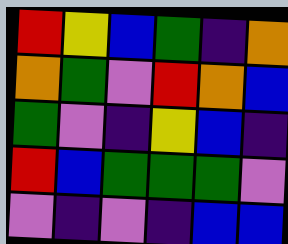[["red", "yellow", "blue", "green", "indigo", "orange"], ["orange", "green", "violet", "red", "orange", "blue"], ["green", "violet", "indigo", "yellow", "blue", "indigo"], ["red", "blue", "green", "green", "green", "violet"], ["violet", "indigo", "violet", "indigo", "blue", "blue"]]